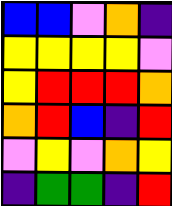[["blue", "blue", "violet", "orange", "indigo"], ["yellow", "yellow", "yellow", "yellow", "violet"], ["yellow", "red", "red", "red", "orange"], ["orange", "red", "blue", "indigo", "red"], ["violet", "yellow", "violet", "orange", "yellow"], ["indigo", "green", "green", "indigo", "red"]]